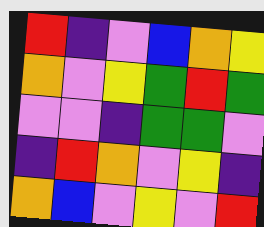[["red", "indigo", "violet", "blue", "orange", "yellow"], ["orange", "violet", "yellow", "green", "red", "green"], ["violet", "violet", "indigo", "green", "green", "violet"], ["indigo", "red", "orange", "violet", "yellow", "indigo"], ["orange", "blue", "violet", "yellow", "violet", "red"]]